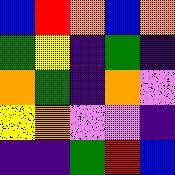[["blue", "red", "orange", "blue", "orange"], ["green", "yellow", "indigo", "green", "indigo"], ["orange", "green", "indigo", "orange", "violet"], ["yellow", "orange", "violet", "violet", "indigo"], ["indigo", "indigo", "green", "red", "blue"]]